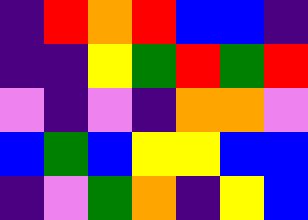[["indigo", "red", "orange", "red", "blue", "blue", "indigo"], ["indigo", "indigo", "yellow", "green", "red", "green", "red"], ["violet", "indigo", "violet", "indigo", "orange", "orange", "violet"], ["blue", "green", "blue", "yellow", "yellow", "blue", "blue"], ["indigo", "violet", "green", "orange", "indigo", "yellow", "blue"]]